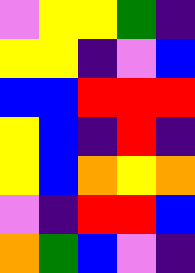[["violet", "yellow", "yellow", "green", "indigo"], ["yellow", "yellow", "indigo", "violet", "blue"], ["blue", "blue", "red", "red", "red"], ["yellow", "blue", "indigo", "red", "indigo"], ["yellow", "blue", "orange", "yellow", "orange"], ["violet", "indigo", "red", "red", "blue"], ["orange", "green", "blue", "violet", "indigo"]]